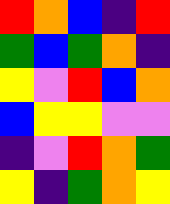[["red", "orange", "blue", "indigo", "red"], ["green", "blue", "green", "orange", "indigo"], ["yellow", "violet", "red", "blue", "orange"], ["blue", "yellow", "yellow", "violet", "violet"], ["indigo", "violet", "red", "orange", "green"], ["yellow", "indigo", "green", "orange", "yellow"]]